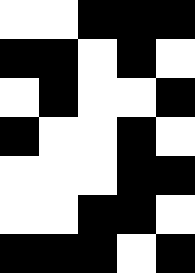[["white", "white", "black", "black", "black"], ["black", "black", "white", "black", "white"], ["white", "black", "white", "white", "black"], ["black", "white", "white", "black", "white"], ["white", "white", "white", "black", "black"], ["white", "white", "black", "black", "white"], ["black", "black", "black", "white", "black"]]